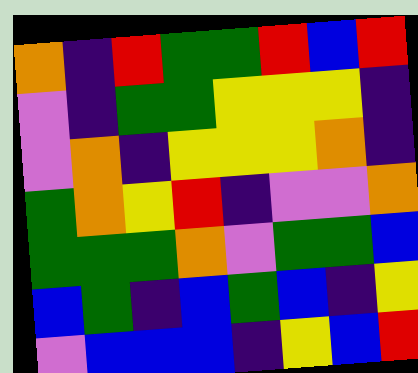[["orange", "indigo", "red", "green", "green", "red", "blue", "red"], ["violet", "indigo", "green", "green", "yellow", "yellow", "yellow", "indigo"], ["violet", "orange", "indigo", "yellow", "yellow", "yellow", "orange", "indigo"], ["green", "orange", "yellow", "red", "indigo", "violet", "violet", "orange"], ["green", "green", "green", "orange", "violet", "green", "green", "blue"], ["blue", "green", "indigo", "blue", "green", "blue", "indigo", "yellow"], ["violet", "blue", "blue", "blue", "indigo", "yellow", "blue", "red"]]